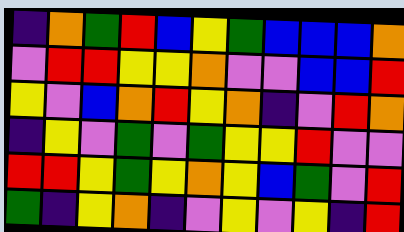[["indigo", "orange", "green", "red", "blue", "yellow", "green", "blue", "blue", "blue", "orange"], ["violet", "red", "red", "yellow", "yellow", "orange", "violet", "violet", "blue", "blue", "red"], ["yellow", "violet", "blue", "orange", "red", "yellow", "orange", "indigo", "violet", "red", "orange"], ["indigo", "yellow", "violet", "green", "violet", "green", "yellow", "yellow", "red", "violet", "violet"], ["red", "red", "yellow", "green", "yellow", "orange", "yellow", "blue", "green", "violet", "red"], ["green", "indigo", "yellow", "orange", "indigo", "violet", "yellow", "violet", "yellow", "indigo", "red"]]